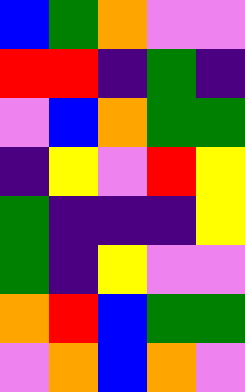[["blue", "green", "orange", "violet", "violet"], ["red", "red", "indigo", "green", "indigo"], ["violet", "blue", "orange", "green", "green"], ["indigo", "yellow", "violet", "red", "yellow"], ["green", "indigo", "indigo", "indigo", "yellow"], ["green", "indigo", "yellow", "violet", "violet"], ["orange", "red", "blue", "green", "green"], ["violet", "orange", "blue", "orange", "violet"]]